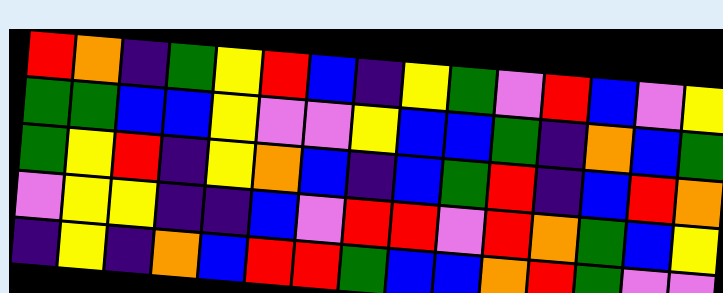[["red", "orange", "indigo", "green", "yellow", "red", "blue", "indigo", "yellow", "green", "violet", "red", "blue", "violet", "yellow"], ["green", "green", "blue", "blue", "yellow", "violet", "violet", "yellow", "blue", "blue", "green", "indigo", "orange", "blue", "green"], ["green", "yellow", "red", "indigo", "yellow", "orange", "blue", "indigo", "blue", "green", "red", "indigo", "blue", "red", "orange"], ["violet", "yellow", "yellow", "indigo", "indigo", "blue", "violet", "red", "red", "violet", "red", "orange", "green", "blue", "yellow"], ["indigo", "yellow", "indigo", "orange", "blue", "red", "red", "green", "blue", "blue", "orange", "red", "green", "violet", "violet"]]